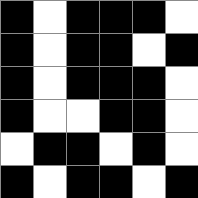[["black", "white", "black", "black", "black", "white"], ["black", "white", "black", "black", "white", "black"], ["black", "white", "black", "black", "black", "white"], ["black", "white", "white", "black", "black", "white"], ["white", "black", "black", "white", "black", "white"], ["black", "white", "black", "black", "white", "black"]]